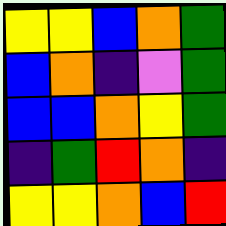[["yellow", "yellow", "blue", "orange", "green"], ["blue", "orange", "indigo", "violet", "green"], ["blue", "blue", "orange", "yellow", "green"], ["indigo", "green", "red", "orange", "indigo"], ["yellow", "yellow", "orange", "blue", "red"]]